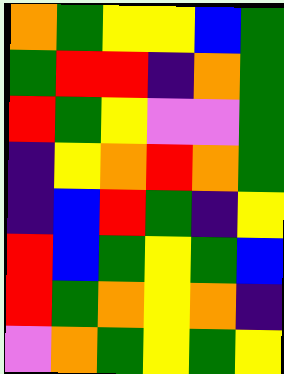[["orange", "green", "yellow", "yellow", "blue", "green"], ["green", "red", "red", "indigo", "orange", "green"], ["red", "green", "yellow", "violet", "violet", "green"], ["indigo", "yellow", "orange", "red", "orange", "green"], ["indigo", "blue", "red", "green", "indigo", "yellow"], ["red", "blue", "green", "yellow", "green", "blue"], ["red", "green", "orange", "yellow", "orange", "indigo"], ["violet", "orange", "green", "yellow", "green", "yellow"]]